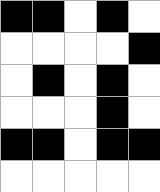[["black", "black", "white", "black", "white"], ["white", "white", "white", "white", "black"], ["white", "black", "white", "black", "white"], ["white", "white", "white", "black", "white"], ["black", "black", "white", "black", "black"], ["white", "white", "white", "white", "white"]]